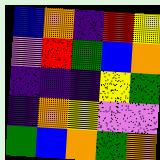[["blue", "orange", "indigo", "red", "yellow"], ["violet", "red", "green", "blue", "orange"], ["indigo", "indigo", "indigo", "yellow", "green"], ["indigo", "orange", "yellow", "violet", "violet"], ["green", "blue", "orange", "green", "orange"]]